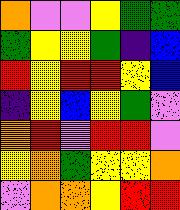[["orange", "violet", "violet", "yellow", "green", "green"], ["green", "yellow", "yellow", "green", "indigo", "blue"], ["red", "yellow", "red", "red", "yellow", "blue"], ["indigo", "yellow", "blue", "yellow", "green", "violet"], ["orange", "red", "violet", "red", "red", "violet"], ["yellow", "orange", "green", "yellow", "yellow", "orange"], ["violet", "orange", "orange", "yellow", "red", "red"]]